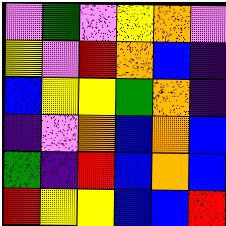[["violet", "green", "violet", "yellow", "orange", "violet"], ["yellow", "violet", "red", "orange", "blue", "indigo"], ["blue", "yellow", "yellow", "green", "orange", "indigo"], ["indigo", "violet", "orange", "blue", "orange", "blue"], ["green", "indigo", "red", "blue", "orange", "blue"], ["red", "yellow", "yellow", "blue", "blue", "red"]]